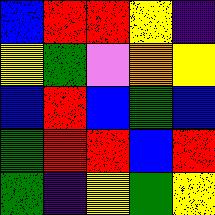[["blue", "red", "red", "yellow", "indigo"], ["yellow", "green", "violet", "orange", "yellow"], ["blue", "red", "blue", "green", "blue"], ["green", "red", "red", "blue", "red"], ["green", "indigo", "yellow", "green", "yellow"]]